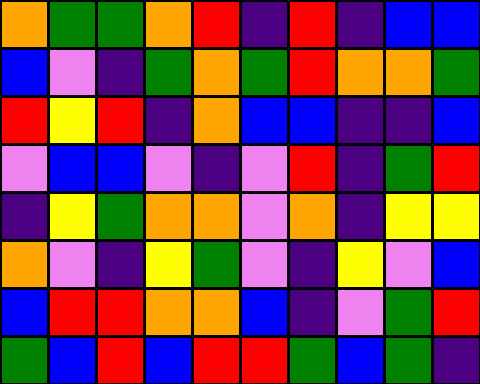[["orange", "green", "green", "orange", "red", "indigo", "red", "indigo", "blue", "blue"], ["blue", "violet", "indigo", "green", "orange", "green", "red", "orange", "orange", "green"], ["red", "yellow", "red", "indigo", "orange", "blue", "blue", "indigo", "indigo", "blue"], ["violet", "blue", "blue", "violet", "indigo", "violet", "red", "indigo", "green", "red"], ["indigo", "yellow", "green", "orange", "orange", "violet", "orange", "indigo", "yellow", "yellow"], ["orange", "violet", "indigo", "yellow", "green", "violet", "indigo", "yellow", "violet", "blue"], ["blue", "red", "red", "orange", "orange", "blue", "indigo", "violet", "green", "red"], ["green", "blue", "red", "blue", "red", "red", "green", "blue", "green", "indigo"]]